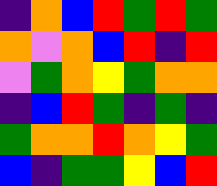[["indigo", "orange", "blue", "red", "green", "red", "green"], ["orange", "violet", "orange", "blue", "red", "indigo", "red"], ["violet", "green", "orange", "yellow", "green", "orange", "orange"], ["indigo", "blue", "red", "green", "indigo", "green", "indigo"], ["green", "orange", "orange", "red", "orange", "yellow", "green"], ["blue", "indigo", "green", "green", "yellow", "blue", "red"]]